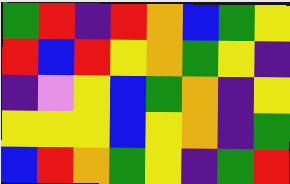[["green", "red", "indigo", "red", "orange", "blue", "green", "yellow"], ["red", "blue", "red", "yellow", "orange", "green", "yellow", "indigo"], ["indigo", "violet", "yellow", "blue", "green", "orange", "indigo", "yellow"], ["yellow", "yellow", "yellow", "blue", "yellow", "orange", "indigo", "green"], ["blue", "red", "orange", "green", "yellow", "indigo", "green", "red"]]